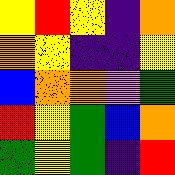[["yellow", "red", "yellow", "indigo", "orange"], ["orange", "yellow", "indigo", "indigo", "yellow"], ["blue", "orange", "orange", "violet", "green"], ["red", "yellow", "green", "blue", "orange"], ["green", "yellow", "green", "indigo", "red"]]